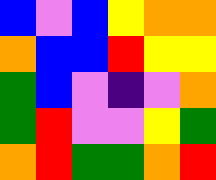[["blue", "violet", "blue", "yellow", "orange", "orange"], ["orange", "blue", "blue", "red", "yellow", "yellow"], ["green", "blue", "violet", "indigo", "violet", "orange"], ["green", "red", "violet", "violet", "yellow", "green"], ["orange", "red", "green", "green", "orange", "red"]]